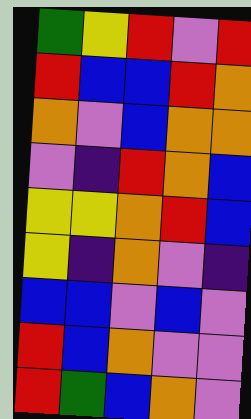[["green", "yellow", "red", "violet", "red"], ["red", "blue", "blue", "red", "orange"], ["orange", "violet", "blue", "orange", "orange"], ["violet", "indigo", "red", "orange", "blue"], ["yellow", "yellow", "orange", "red", "blue"], ["yellow", "indigo", "orange", "violet", "indigo"], ["blue", "blue", "violet", "blue", "violet"], ["red", "blue", "orange", "violet", "violet"], ["red", "green", "blue", "orange", "violet"]]